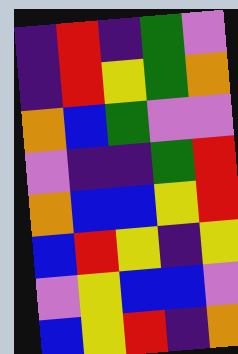[["indigo", "red", "indigo", "green", "violet"], ["indigo", "red", "yellow", "green", "orange"], ["orange", "blue", "green", "violet", "violet"], ["violet", "indigo", "indigo", "green", "red"], ["orange", "blue", "blue", "yellow", "red"], ["blue", "red", "yellow", "indigo", "yellow"], ["violet", "yellow", "blue", "blue", "violet"], ["blue", "yellow", "red", "indigo", "orange"]]